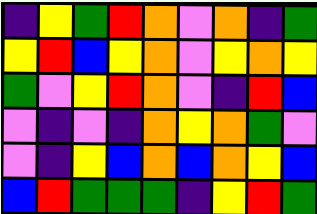[["indigo", "yellow", "green", "red", "orange", "violet", "orange", "indigo", "green"], ["yellow", "red", "blue", "yellow", "orange", "violet", "yellow", "orange", "yellow"], ["green", "violet", "yellow", "red", "orange", "violet", "indigo", "red", "blue"], ["violet", "indigo", "violet", "indigo", "orange", "yellow", "orange", "green", "violet"], ["violet", "indigo", "yellow", "blue", "orange", "blue", "orange", "yellow", "blue"], ["blue", "red", "green", "green", "green", "indigo", "yellow", "red", "green"]]